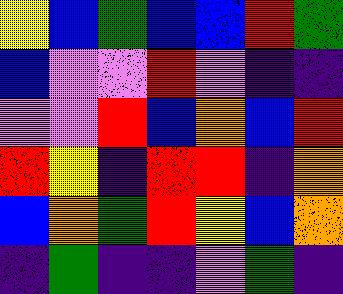[["yellow", "blue", "green", "blue", "blue", "red", "green"], ["blue", "violet", "violet", "red", "violet", "indigo", "indigo"], ["violet", "violet", "red", "blue", "orange", "blue", "red"], ["red", "yellow", "indigo", "red", "red", "indigo", "orange"], ["blue", "orange", "green", "red", "yellow", "blue", "orange"], ["indigo", "green", "indigo", "indigo", "violet", "green", "indigo"]]